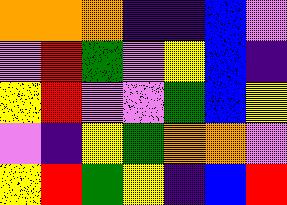[["orange", "orange", "orange", "indigo", "indigo", "blue", "violet"], ["violet", "red", "green", "violet", "yellow", "blue", "indigo"], ["yellow", "red", "violet", "violet", "green", "blue", "yellow"], ["violet", "indigo", "yellow", "green", "orange", "orange", "violet"], ["yellow", "red", "green", "yellow", "indigo", "blue", "red"]]